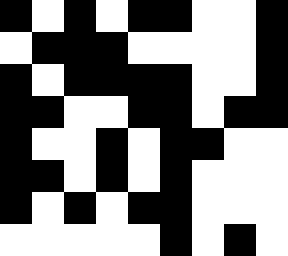[["black", "white", "black", "white", "black", "black", "white", "white", "black"], ["white", "black", "black", "black", "white", "white", "white", "white", "black"], ["black", "white", "black", "black", "black", "black", "white", "white", "black"], ["black", "black", "white", "white", "black", "black", "white", "black", "black"], ["black", "white", "white", "black", "white", "black", "black", "white", "white"], ["black", "black", "white", "black", "white", "black", "white", "white", "white"], ["black", "white", "black", "white", "black", "black", "white", "white", "white"], ["white", "white", "white", "white", "white", "black", "white", "black", "white"]]